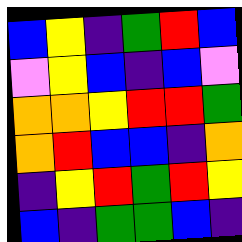[["blue", "yellow", "indigo", "green", "red", "blue"], ["violet", "yellow", "blue", "indigo", "blue", "violet"], ["orange", "orange", "yellow", "red", "red", "green"], ["orange", "red", "blue", "blue", "indigo", "orange"], ["indigo", "yellow", "red", "green", "red", "yellow"], ["blue", "indigo", "green", "green", "blue", "indigo"]]